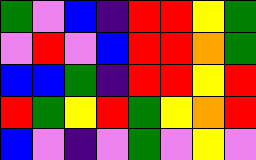[["green", "violet", "blue", "indigo", "red", "red", "yellow", "green"], ["violet", "red", "violet", "blue", "red", "red", "orange", "green"], ["blue", "blue", "green", "indigo", "red", "red", "yellow", "red"], ["red", "green", "yellow", "red", "green", "yellow", "orange", "red"], ["blue", "violet", "indigo", "violet", "green", "violet", "yellow", "violet"]]